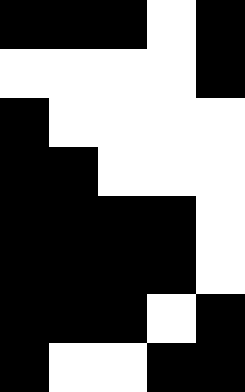[["black", "black", "black", "white", "black"], ["white", "white", "white", "white", "black"], ["black", "white", "white", "white", "white"], ["black", "black", "white", "white", "white"], ["black", "black", "black", "black", "white"], ["black", "black", "black", "black", "white"], ["black", "black", "black", "white", "black"], ["black", "white", "white", "black", "black"]]